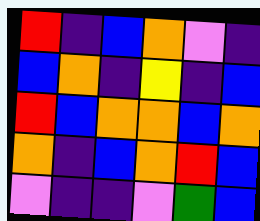[["red", "indigo", "blue", "orange", "violet", "indigo"], ["blue", "orange", "indigo", "yellow", "indigo", "blue"], ["red", "blue", "orange", "orange", "blue", "orange"], ["orange", "indigo", "blue", "orange", "red", "blue"], ["violet", "indigo", "indigo", "violet", "green", "blue"]]